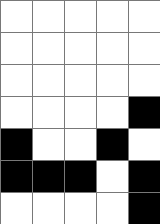[["white", "white", "white", "white", "white"], ["white", "white", "white", "white", "white"], ["white", "white", "white", "white", "white"], ["white", "white", "white", "white", "black"], ["black", "white", "white", "black", "white"], ["black", "black", "black", "white", "black"], ["white", "white", "white", "white", "black"]]